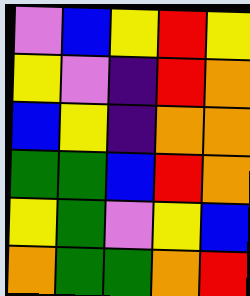[["violet", "blue", "yellow", "red", "yellow"], ["yellow", "violet", "indigo", "red", "orange"], ["blue", "yellow", "indigo", "orange", "orange"], ["green", "green", "blue", "red", "orange"], ["yellow", "green", "violet", "yellow", "blue"], ["orange", "green", "green", "orange", "red"]]